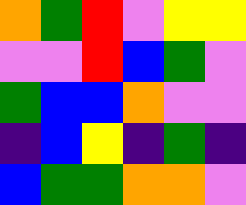[["orange", "green", "red", "violet", "yellow", "yellow"], ["violet", "violet", "red", "blue", "green", "violet"], ["green", "blue", "blue", "orange", "violet", "violet"], ["indigo", "blue", "yellow", "indigo", "green", "indigo"], ["blue", "green", "green", "orange", "orange", "violet"]]